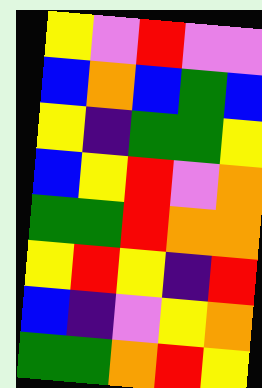[["yellow", "violet", "red", "violet", "violet"], ["blue", "orange", "blue", "green", "blue"], ["yellow", "indigo", "green", "green", "yellow"], ["blue", "yellow", "red", "violet", "orange"], ["green", "green", "red", "orange", "orange"], ["yellow", "red", "yellow", "indigo", "red"], ["blue", "indigo", "violet", "yellow", "orange"], ["green", "green", "orange", "red", "yellow"]]